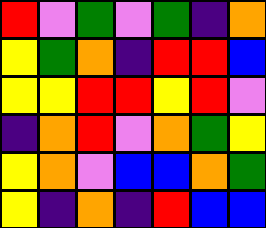[["red", "violet", "green", "violet", "green", "indigo", "orange"], ["yellow", "green", "orange", "indigo", "red", "red", "blue"], ["yellow", "yellow", "red", "red", "yellow", "red", "violet"], ["indigo", "orange", "red", "violet", "orange", "green", "yellow"], ["yellow", "orange", "violet", "blue", "blue", "orange", "green"], ["yellow", "indigo", "orange", "indigo", "red", "blue", "blue"]]